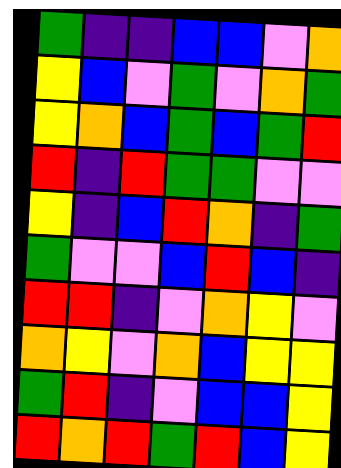[["green", "indigo", "indigo", "blue", "blue", "violet", "orange"], ["yellow", "blue", "violet", "green", "violet", "orange", "green"], ["yellow", "orange", "blue", "green", "blue", "green", "red"], ["red", "indigo", "red", "green", "green", "violet", "violet"], ["yellow", "indigo", "blue", "red", "orange", "indigo", "green"], ["green", "violet", "violet", "blue", "red", "blue", "indigo"], ["red", "red", "indigo", "violet", "orange", "yellow", "violet"], ["orange", "yellow", "violet", "orange", "blue", "yellow", "yellow"], ["green", "red", "indigo", "violet", "blue", "blue", "yellow"], ["red", "orange", "red", "green", "red", "blue", "yellow"]]